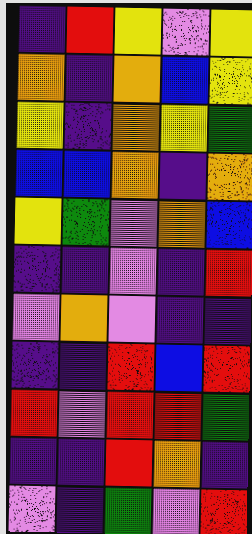[["indigo", "red", "yellow", "violet", "yellow"], ["orange", "indigo", "orange", "blue", "yellow"], ["yellow", "indigo", "orange", "yellow", "green"], ["blue", "blue", "orange", "indigo", "orange"], ["yellow", "green", "violet", "orange", "blue"], ["indigo", "indigo", "violet", "indigo", "red"], ["violet", "orange", "violet", "indigo", "indigo"], ["indigo", "indigo", "red", "blue", "red"], ["red", "violet", "red", "red", "green"], ["indigo", "indigo", "red", "orange", "indigo"], ["violet", "indigo", "green", "violet", "red"]]